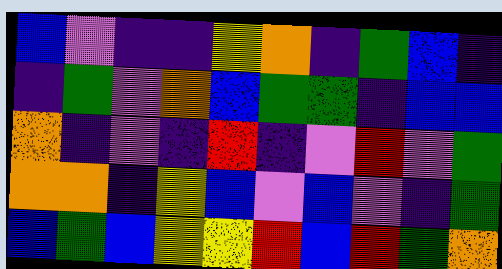[["blue", "violet", "indigo", "indigo", "yellow", "orange", "indigo", "green", "blue", "indigo"], ["indigo", "green", "violet", "orange", "blue", "green", "green", "indigo", "blue", "blue"], ["orange", "indigo", "violet", "indigo", "red", "indigo", "violet", "red", "violet", "green"], ["orange", "orange", "indigo", "yellow", "blue", "violet", "blue", "violet", "indigo", "green"], ["blue", "green", "blue", "yellow", "yellow", "red", "blue", "red", "green", "orange"]]